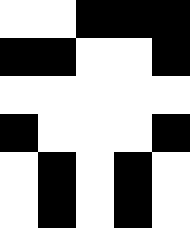[["white", "white", "black", "black", "black"], ["black", "black", "white", "white", "black"], ["white", "white", "white", "white", "white"], ["black", "white", "white", "white", "black"], ["white", "black", "white", "black", "white"], ["white", "black", "white", "black", "white"]]